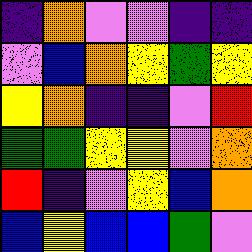[["indigo", "orange", "violet", "violet", "indigo", "indigo"], ["violet", "blue", "orange", "yellow", "green", "yellow"], ["yellow", "orange", "indigo", "indigo", "violet", "red"], ["green", "green", "yellow", "yellow", "violet", "orange"], ["red", "indigo", "violet", "yellow", "blue", "orange"], ["blue", "yellow", "blue", "blue", "green", "violet"]]